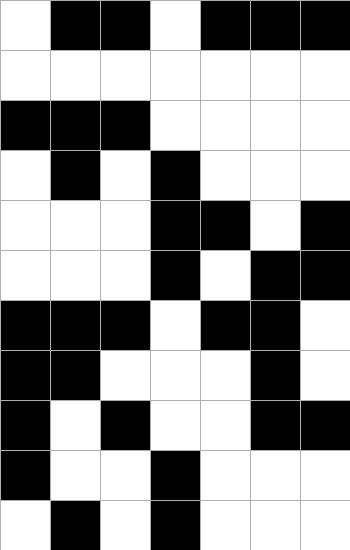[["white", "black", "black", "white", "black", "black", "black"], ["white", "white", "white", "white", "white", "white", "white"], ["black", "black", "black", "white", "white", "white", "white"], ["white", "black", "white", "black", "white", "white", "white"], ["white", "white", "white", "black", "black", "white", "black"], ["white", "white", "white", "black", "white", "black", "black"], ["black", "black", "black", "white", "black", "black", "white"], ["black", "black", "white", "white", "white", "black", "white"], ["black", "white", "black", "white", "white", "black", "black"], ["black", "white", "white", "black", "white", "white", "white"], ["white", "black", "white", "black", "white", "white", "white"]]